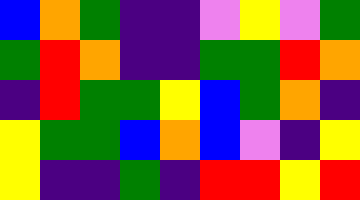[["blue", "orange", "green", "indigo", "indigo", "violet", "yellow", "violet", "green"], ["green", "red", "orange", "indigo", "indigo", "green", "green", "red", "orange"], ["indigo", "red", "green", "green", "yellow", "blue", "green", "orange", "indigo"], ["yellow", "green", "green", "blue", "orange", "blue", "violet", "indigo", "yellow"], ["yellow", "indigo", "indigo", "green", "indigo", "red", "red", "yellow", "red"]]